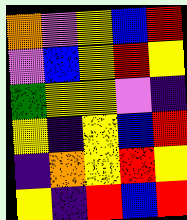[["orange", "violet", "yellow", "blue", "red"], ["violet", "blue", "yellow", "red", "yellow"], ["green", "yellow", "yellow", "violet", "indigo"], ["yellow", "indigo", "yellow", "blue", "red"], ["indigo", "orange", "yellow", "red", "yellow"], ["yellow", "indigo", "red", "blue", "red"]]